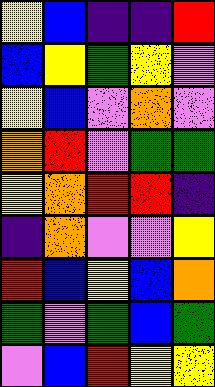[["yellow", "blue", "indigo", "indigo", "red"], ["blue", "yellow", "green", "yellow", "violet"], ["yellow", "blue", "violet", "orange", "violet"], ["orange", "red", "violet", "green", "green"], ["yellow", "orange", "red", "red", "indigo"], ["indigo", "orange", "violet", "violet", "yellow"], ["red", "blue", "yellow", "blue", "orange"], ["green", "violet", "green", "blue", "green"], ["violet", "blue", "red", "yellow", "yellow"]]